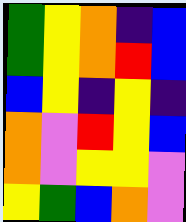[["green", "yellow", "orange", "indigo", "blue"], ["green", "yellow", "orange", "red", "blue"], ["blue", "yellow", "indigo", "yellow", "indigo"], ["orange", "violet", "red", "yellow", "blue"], ["orange", "violet", "yellow", "yellow", "violet"], ["yellow", "green", "blue", "orange", "violet"]]